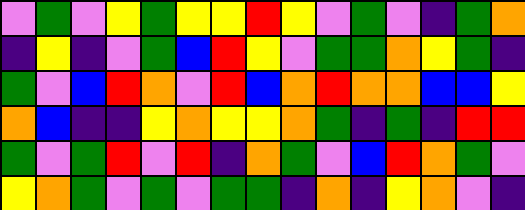[["violet", "green", "violet", "yellow", "green", "yellow", "yellow", "red", "yellow", "violet", "green", "violet", "indigo", "green", "orange"], ["indigo", "yellow", "indigo", "violet", "green", "blue", "red", "yellow", "violet", "green", "green", "orange", "yellow", "green", "indigo"], ["green", "violet", "blue", "red", "orange", "violet", "red", "blue", "orange", "red", "orange", "orange", "blue", "blue", "yellow"], ["orange", "blue", "indigo", "indigo", "yellow", "orange", "yellow", "yellow", "orange", "green", "indigo", "green", "indigo", "red", "red"], ["green", "violet", "green", "red", "violet", "red", "indigo", "orange", "green", "violet", "blue", "red", "orange", "green", "violet"], ["yellow", "orange", "green", "violet", "green", "violet", "green", "green", "indigo", "orange", "indigo", "yellow", "orange", "violet", "indigo"]]